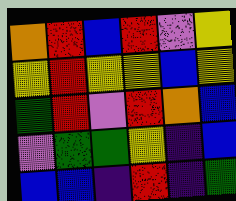[["orange", "red", "blue", "red", "violet", "yellow"], ["yellow", "red", "yellow", "yellow", "blue", "yellow"], ["green", "red", "violet", "red", "orange", "blue"], ["violet", "green", "green", "yellow", "indigo", "blue"], ["blue", "blue", "indigo", "red", "indigo", "green"]]